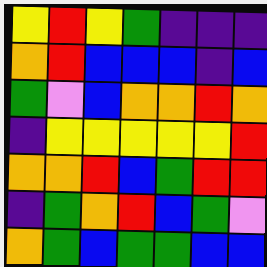[["yellow", "red", "yellow", "green", "indigo", "indigo", "indigo"], ["orange", "red", "blue", "blue", "blue", "indigo", "blue"], ["green", "violet", "blue", "orange", "orange", "red", "orange"], ["indigo", "yellow", "yellow", "yellow", "yellow", "yellow", "red"], ["orange", "orange", "red", "blue", "green", "red", "red"], ["indigo", "green", "orange", "red", "blue", "green", "violet"], ["orange", "green", "blue", "green", "green", "blue", "blue"]]